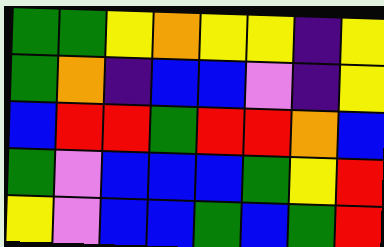[["green", "green", "yellow", "orange", "yellow", "yellow", "indigo", "yellow"], ["green", "orange", "indigo", "blue", "blue", "violet", "indigo", "yellow"], ["blue", "red", "red", "green", "red", "red", "orange", "blue"], ["green", "violet", "blue", "blue", "blue", "green", "yellow", "red"], ["yellow", "violet", "blue", "blue", "green", "blue", "green", "red"]]